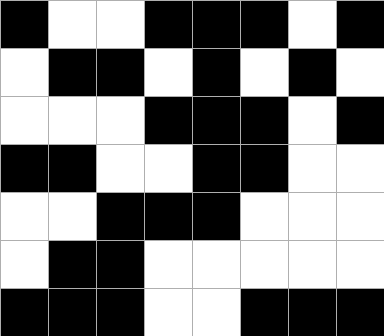[["black", "white", "white", "black", "black", "black", "white", "black"], ["white", "black", "black", "white", "black", "white", "black", "white"], ["white", "white", "white", "black", "black", "black", "white", "black"], ["black", "black", "white", "white", "black", "black", "white", "white"], ["white", "white", "black", "black", "black", "white", "white", "white"], ["white", "black", "black", "white", "white", "white", "white", "white"], ["black", "black", "black", "white", "white", "black", "black", "black"]]